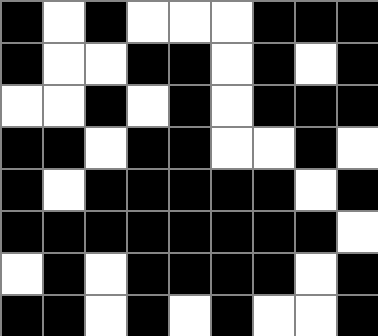[["black", "white", "black", "white", "white", "white", "black", "black", "black"], ["black", "white", "white", "black", "black", "white", "black", "white", "black"], ["white", "white", "black", "white", "black", "white", "black", "black", "black"], ["black", "black", "white", "black", "black", "white", "white", "black", "white"], ["black", "white", "black", "black", "black", "black", "black", "white", "black"], ["black", "black", "black", "black", "black", "black", "black", "black", "white"], ["white", "black", "white", "black", "black", "black", "black", "white", "black"], ["black", "black", "white", "black", "white", "black", "white", "white", "black"]]